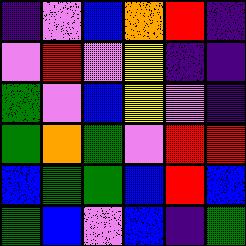[["indigo", "violet", "blue", "orange", "red", "indigo"], ["violet", "red", "violet", "yellow", "indigo", "indigo"], ["green", "violet", "blue", "yellow", "violet", "indigo"], ["green", "orange", "green", "violet", "red", "red"], ["blue", "green", "green", "blue", "red", "blue"], ["green", "blue", "violet", "blue", "indigo", "green"]]